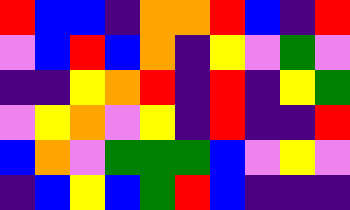[["red", "blue", "blue", "indigo", "orange", "orange", "red", "blue", "indigo", "red"], ["violet", "blue", "red", "blue", "orange", "indigo", "yellow", "violet", "green", "violet"], ["indigo", "indigo", "yellow", "orange", "red", "indigo", "red", "indigo", "yellow", "green"], ["violet", "yellow", "orange", "violet", "yellow", "indigo", "red", "indigo", "indigo", "red"], ["blue", "orange", "violet", "green", "green", "green", "blue", "violet", "yellow", "violet"], ["indigo", "blue", "yellow", "blue", "green", "red", "blue", "indigo", "indigo", "indigo"]]